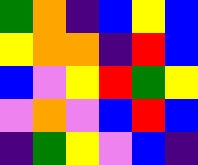[["green", "orange", "indigo", "blue", "yellow", "blue"], ["yellow", "orange", "orange", "indigo", "red", "blue"], ["blue", "violet", "yellow", "red", "green", "yellow"], ["violet", "orange", "violet", "blue", "red", "blue"], ["indigo", "green", "yellow", "violet", "blue", "indigo"]]